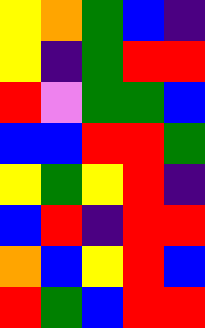[["yellow", "orange", "green", "blue", "indigo"], ["yellow", "indigo", "green", "red", "red"], ["red", "violet", "green", "green", "blue"], ["blue", "blue", "red", "red", "green"], ["yellow", "green", "yellow", "red", "indigo"], ["blue", "red", "indigo", "red", "red"], ["orange", "blue", "yellow", "red", "blue"], ["red", "green", "blue", "red", "red"]]